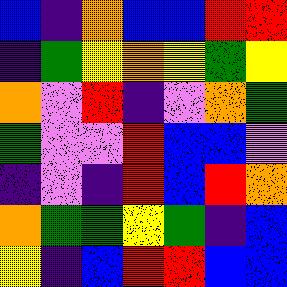[["blue", "indigo", "orange", "blue", "blue", "red", "red"], ["indigo", "green", "yellow", "orange", "yellow", "green", "yellow"], ["orange", "violet", "red", "indigo", "violet", "orange", "green"], ["green", "violet", "violet", "red", "blue", "blue", "violet"], ["indigo", "violet", "indigo", "red", "blue", "red", "orange"], ["orange", "green", "green", "yellow", "green", "indigo", "blue"], ["yellow", "indigo", "blue", "red", "red", "blue", "blue"]]